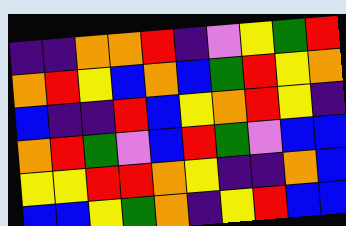[["indigo", "indigo", "orange", "orange", "red", "indigo", "violet", "yellow", "green", "red"], ["orange", "red", "yellow", "blue", "orange", "blue", "green", "red", "yellow", "orange"], ["blue", "indigo", "indigo", "red", "blue", "yellow", "orange", "red", "yellow", "indigo"], ["orange", "red", "green", "violet", "blue", "red", "green", "violet", "blue", "blue"], ["yellow", "yellow", "red", "red", "orange", "yellow", "indigo", "indigo", "orange", "blue"], ["blue", "blue", "yellow", "green", "orange", "indigo", "yellow", "red", "blue", "blue"]]